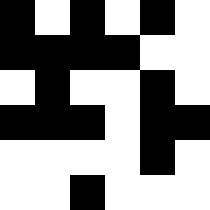[["black", "white", "black", "white", "black", "white"], ["black", "black", "black", "black", "white", "white"], ["white", "black", "white", "white", "black", "white"], ["black", "black", "black", "white", "black", "black"], ["white", "white", "white", "white", "black", "white"], ["white", "white", "black", "white", "white", "white"]]